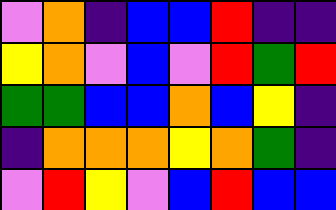[["violet", "orange", "indigo", "blue", "blue", "red", "indigo", "indigo"], ["yellow", "orange", "violet", "blue", "violet", "red", "green", "red"], ["green", "green", "blue", "blue", "orange", "blue", "yellow", "indigo"], ["indigo", "orange", "orange", "orange", "yellow", "orange", "green", "indigo"], ["violet", "red", "yellow", "violet", "blue", "red", "blue", "blue"]]